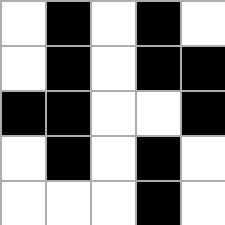[["white", "black", "white", "black", "white"], ["white", "black", "white", "black", "black"], ["black", "black", "white", "white", "black"], ["white", "black", "white", "black", "white"], ["white", "white", "white", "black", "white"]]